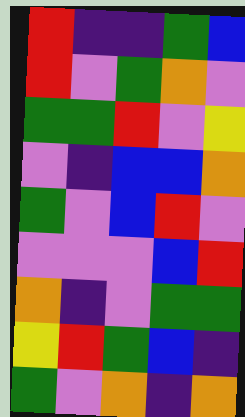[["red", "indigo", "indigo", "green", "blue"], ["red", "violet", "green", "orange", "violet"], ["green", "green", "red", "violet", "yellow"], ["violet", "indigo", "blue", "blue", "orange"], ["green", "violet", "blue", "red", "violet"], ["violet", "violet", "violet", "blue", "red"], ["orange", "indigo", "violet", "green", "green"], ["yellow", "red", "green", "blue", "indigo"], ["green", "violet", "orange", "indigo", "orange"]]